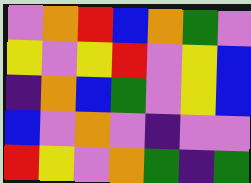[["violet", "orange", "red", "blue", "orange", "green", "violet"], ["yellow", "violet", "yellow", "red", "violet", "yellow", "blue"], ["indigo", "orange", "blue", "green", "violet", "yellow", "blue"], ["blue", "violet", "orange", "violet", "indigo", "violet", "violet"], ["red", "yellow", "violet", "orange", "green", "indigo", "green"]]